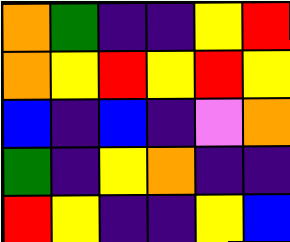[["orange", "green", "indigo", "indigo", "yellow", "red"], ["orange", "yellow", "red", "yellow", "red", "yellow"], ["blue", "indigo", "blue", "indigo", "violet", "orange"], ["green", "indigo", "yellow", "orange", "indigo", "indigo"], ["red", "yellow", "indigo", "indigo", "yellow", "blue"]]